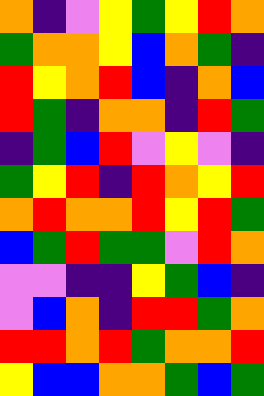[["orange", "indigo", "violet", "yellow", "green", "yellow", "red", "orange"], ["green", "orange", "orange", "yellow", "blue", "orange", "green", "indigo"], ["red", "yellow", "orange", "red", "blue", "indigo", "orange", "blue"], ["red", "green", "indigo", "orange", "orange", "indigo", "red", "green"], ["indigo", "green", "blue", "red", "violet", "yellow", "violet", "indigo"], ["green", "yellow", "red", "indigo", "red", "orange", "yellow", "red"], ["orange", "red", "orange", "orange", "red", "yellow", "red", "green"], ["blue", "green", "red", "green", "green", "violet", "red", "orange"], ["violet", "violet", "indigo", "indigo", "yellow", "green", "blue", "indigo"], ["violet", "blue", "orange", "indigo", "red", "red", "green", "orange"], ["red", "red", "orange", "red", "green", "orange", "orange", "red"], ["yellow", "blue", "blue", "orange", "orange", "green", "blue", "green"]]